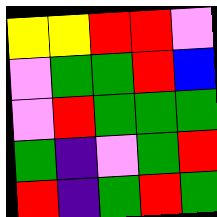[["yellow", "yellow", "red", "red", "violet"], ["violet", "green", "green", "red", "blue"], ["violet", "red", "green", "green", "green"], ["green", "indigo", "violet", "green", "red"], ["red", "indigo", "green", "red", "green"]]